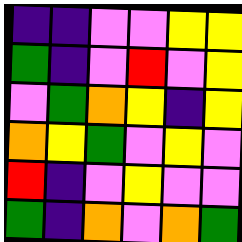[["indigo", "indigo", "violet", "violet", "yellow", "yellow"], ["green", "indigo", "violet", "red", "violet", "yellow"], ["violet", "green", "orange", "yellow", "indigo", "yellow"], ["orange", "yellow", "green", "violet", "yellow", "violet"], ["red", "indigo", "violet", "yellow", "violet", "violet"], ["green", "indigo", "orange", "violet", "orange", "green"]]